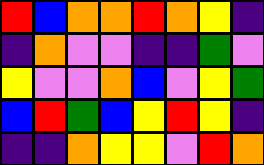[["red", "blue", "orange", "orange", "red", "orange", "yellow", "indigo"], ["indigo", "orange", "violet", "violet", "indigo", "indigo", "green", "violet"], ["yellow", "violet", "violet", "orange", "blue", "violet", "yellow", "green"], ["blue", "red", "green", "blue", "yellow", "red", "yellow", "indigo"], ["indigo", "indigo", "orange", "yellow", "yellow", "violet", "red", "orange"]]